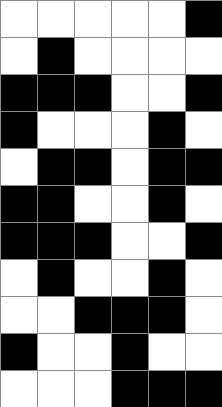[["white", "white", "white", "white", "white", "black"], ["white", "black", "white", "white", "white", "white"], ["black", "black", "black", "white", "white", "black"], ["black", "white", "white", "white", "black", "white"], ["white", "black", "black", "white", "black", "black"], ["black", "black", "white", "white", "black", "white"], ["black", "black", "black", "white", "white", "black"], ["white", "black", "white", "white", "black", "white"], ["white", "white", "black", "black", "black", "white"], ["black", "white", "white", "black", "white", "white"], ["white", "white", "white", "black", "black", "black"]]